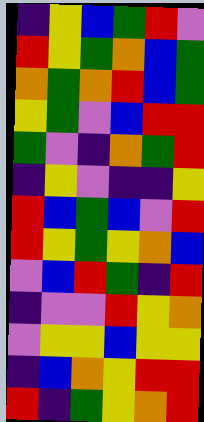[["indigo", "yellow", "blue", "green", "red", "violet"], ["red", "yellow", "green", "orange", "blue", "green"], ["orange", "green", "orange", "red", "blue", "green"], ["yellow", "green", "violet", "blue", "red", "red"], ["green", "violet", "indigo", "orange", "green", "red"], ["indigo", "yellow", "violet", "indigo", "indigo", "yellow"], ["red", "blue", "green", "blue", "violet", "red"], ["red", "yellow", "green", "yellow", "orange", "blue"], ["violet", "blue", "red", "green", "indigo", "red"], ["indigo", "violet", "violet", "red", "yellow", "orange"], ["violet", "yellow", "yellow", "blue", "yellow", "yellow"], ["indigo", "blue", "orange", "yellow", "red", "red"], ["red", "indigo", "green", "yellow", "orange", "red"]]